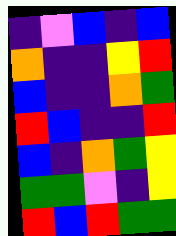[["indigo", "violet", "blue", "indigo", "blue"], ["orange", "indigo", "indigo", "yellow", "red"], ["blue", "indigo", "indigo", "orange", "green"], ["red", "blue", "indigo", "indigo", "red"], ["blue", "indigo", "orange", "green", "yellow"], ["green", "green", "violet", "indigo", "yellow"], ["red", "blue", "red", "green", "green"]]